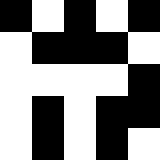[["black", "white", "black", "white", "black"], ["white", "black", "black", "black", "white"], ["white", "white", "white", "white", "black"], ["white", "black", "white", "black", "black"], ["white", "black", "white", "black", "white"]]